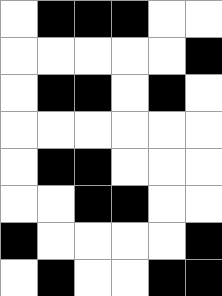[["white", "black", "black", "black", "white", "white"], ["white", "white", "white", "white", "white", "black"], ["white", "black", "black", "white", "black", "white"], ["white", "white", "white", "white", "white", "white"], ["white", "black", "black", "white", "white", "white"], ["white", "white", "black", "black", "white", "white"], ["black", "white", "white", "white", "white", "black"], ["white", "black", "white", "white", "black", "black"]]